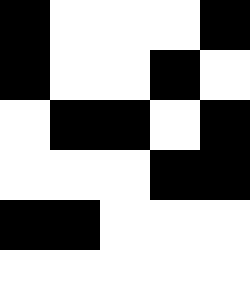[["black", "white", "white", "white", "black"], ["black", "white", "white", "black", "white"], ["white", "black", "black", "white", "black"], ["white", "white", "white", "black", "black"], ["black", "black", "white", "white", "white"], ["white", "white", "white", "white", "white"]]